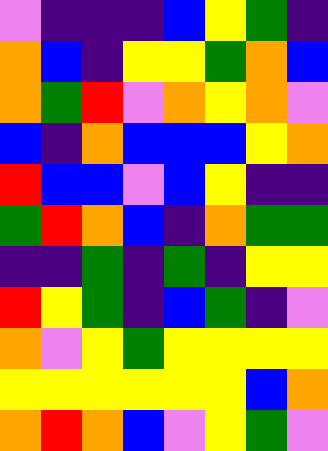[["violet", "indigo", "indigo", "indigo", "blue", "yellow", "green", "indigo"], ["orange", "blue", "indigo", "yellow", "yellow", "green", "orange", "blue"], ["orange", "green", "red", "violet", "orange", "yellow", "orange", "violet"], ["blue", "indigo", "orange", "blue", "blue", "blue", "yellow", "orange"], ["red", "blue", "blue", "violet", "blue", "yellow", "indigo", "indigo"], ["green", "red", "orange", "blue", "indigo", "orange", "green", "green"], ["indigo", "indigo", "green", "indigo", "green", "indigo", "yellow", "yellow"], ["red", "yellow", "green", "indigo", "blue", "green", "indigo", "violet"], ["orange", "violet", "yellow", "green", "yellow", "yellow", "yellow", "yellow"], ["yellow", "yellow", "yellow", "yellow", "yellow", "yellow", "blue", "orange"], ["orange", "red", "orange", "blue", "violet", "yellow", "green", "violet"]]